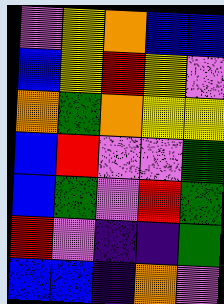[["violet", "yellow", "orange", "blue", "blue"], ["blue", "yellow", "red", "yellow", "violet"], ["orange", "green", "orange", "yellow", "yellow"], ["blue", "red", "violet", "violet", "green"], ["blue", "green", "violet", "red", "green"], ["red", "violet", "indigo", "indigo", "green"], ["blue", "blue", "indigo", "orange", "violet"]]